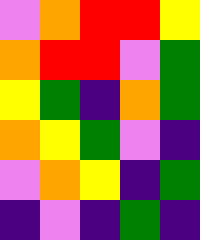[["violet", "orange", "red", "red", "yellow"], ["orange", "red", "red", "violet", "green"], ["yellow", "green", "indigo", "orange", "green"], ["orange", "yellow", "green", "violet", "indigo"], ["violet", "orange", "yellow", "indigo", "green"], ["indigo", "violet", "indigo", "green", "indigo"]]